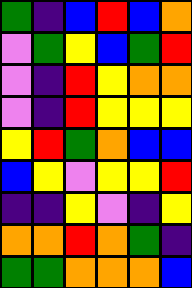[["green", "indigo", "blue", "red", "blue", "orange"], ["violet", "green", "yellow", "blue", "green", "red"], ["violet", "indigo", "red", "yellow", "orange", "orange"], ["violet", "indigo", "red", "yellow", "yellow", "yellow"], ["yellow", "red", "green", "orange", "blue", "blue"], ["blue", "yellow", "violet", "yellow", "yellow", "red"], ["indigo", "indigo", "yellow", "violet", "indigo", "yellow"], ["orange", "orange", "red", "orange", "green", "indigo"], ["green", "green", "orange", "orange", "orange", "blue"]]